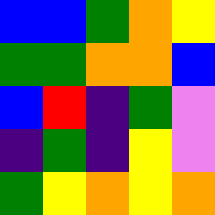[["blue", "blue", "green", "orange", "yellow"], ["green", "green", "orange", "orange", "blue"], ["blue", "red", "indigo", "green", "violet"], ["indigo", "green", "indigo", "yellow", "violet"], ["green", "yellow", "orange", "yellow", "orange"]]